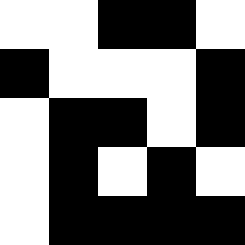[["white", "white", "black", "black", "white"], ["black", "white", "white", "white", "black"], ["white", "black", "black", "white", "black"], ["white", "black", "white", "black", "white"], ["white", "black", "black", "black", "black"]]